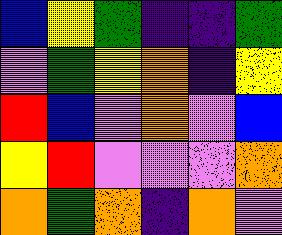[["blue", "yellow", "green", "indigo", "indigo", "green"], ["violet", "green", "yellow", "orange", "indigo", "yellow"], ["red", "blue", "violet", "orange", "violet", "blue"], ["yellow", "red", "violet", "violet", "violet", "orange"], ["orange", "green", "orange", "indigo", "orange", "violet"]]